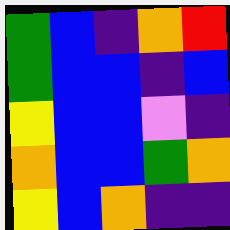[["green", "blue", "indigo", "orange", "red"], ["green", "blue", "blue", "indigo", "blue"], ["yellow", "blue", "blue", "violet", "indigo"], ["orange", "blue", "blue", "green", "orange"], ["yellow", "blue", "orange", "indigo", "indigo"]]